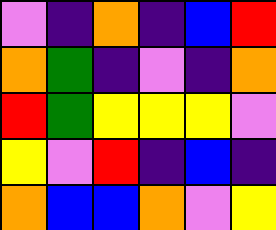[["violet", "indigo", "orange", "indigo", "blue", "red"], ["orange", "green", "indigo", "violet", "indigo", "orange"], ["red", "green", "yellow", "yellow", "yellow", "violet"], ["yellow", "violet", "red", "indigo", "blue", "indigo"], ["orange", "blue", "blue", "orange", "violet", "yellow"]]